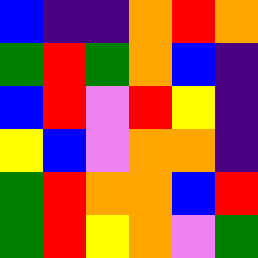[["blue", "indigo", "indigo", "orange", "red", "orange"], ["green", "red", "green", "orange", "blue", "indigo"], ["blue", "red", "violet", "red", "yellow", "indigo"], ["yellow", "blue", "violet", "orange", "orange", "indigo"], ["green", "red", "orange", "orange", "blue", "red"], ["green", "red", "yellow", "orange", "violet", "green"]]